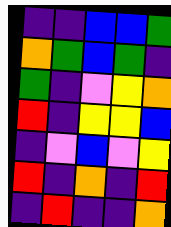[["indigo", "indigo", "blue", "blue", "green"], ["orange", "green", "blue", "green", "indigo"], ["green", "indigo", "violet", "yellow", "orange"], ["red", "indigo", "yellow", "yellow", "blue"], ["indigo", "violet", "blue", "violet", "yellow"], ["red", "indigo", "orange", "indigo", "red"], ["indigo", "red", "indigo", "indigo", "orange"]]